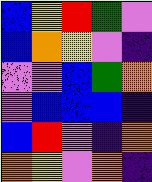[["blue", "yellow", "red", "green", "violet"], ["blue", "orange", "yellow", "violet", "indigo"], ["violet", "violet", "blue", "green", "orange"], ["violet", "blue", "blue", "blue", "indigo"], ["blue", "red", "violet", "indigo", "orange"], ["orange", "yellow", "violet", "orange", "indigo"]]